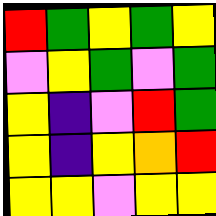[["red", "green", "yellow", "green", "yellow"], ["violet", "yellow", "green", "violet", "green"], ["yellow", "indigo", "violet", "red", "green"], ["yellow", "indigo", "yellow", "orange", "red"], ["yellow", "yellow", "violet", "yellow", "yellow"]]